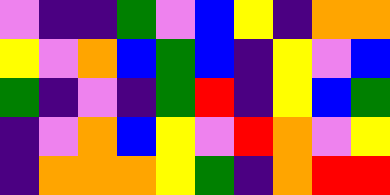[["violet", "indigo", "indigo", "green", "violet", "blue", "yellow", "indigo", "orange", "orange"], ["yellow", "violet", "orange", "blue", "green", "blue", "indigo", "yellow", "violet", "blue"], ["green", "indigo", "violet", "indigo", "green", "red", "indigo", "yellow", "blue", "green"], ["indigo", "violet", "orange", "blue", "yellow", "violet", "red", "orange", "violet", "yellow"], ["indigo", "orange", "orange", "orange", "yellow", "green", "indigo", "orange", "red", "red"]]